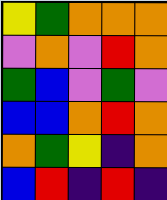[["yellow", "green", "orange", "orange", "orange"], ["violet", "orange", "violet", "red", "orange"], ["green", "blue", "violet", "green", "violet"], ["blue", "blue", "orange", "red", "orange"], ["orange", "green", "yellow", "indigo", "orange"], ["blue", "red", "indigo", "red", "indigo"]]